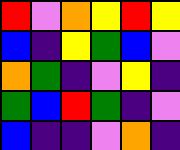[["red", "violet", "orange", "yellow", "red", "yellow"], ["blue", "indigo", "yellow", "green", "blue", "violet"], ["orange", "green", "indigo", "violet", "yellow", "indigo"], ["green", "blue", "red", "green", "indigo", "violet"], ["blue", "indigo", "indigo", "violet", "orange", "indigo"]]